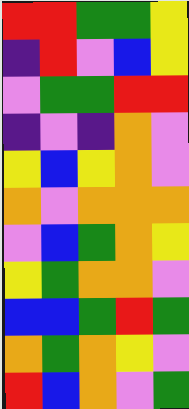[["red", "red", "green", "green", "yellow"], ["indigo", "red", "violet", "blue", "yellow"], ["violet", "green", "green", "red", "red"], ["indigo", "violet", "indigo", "orange", "violet"], ["yellow", "blue", "yellow", "orange", "violet"], ["orange", "violet", "orange", "orange", "orange"], ["violet", "blue", "green", "orange", "yellow"], ["yellow", "green", "orange", "orange", "violet"], ["blue", "blue", "green", "red", "green"], ["orange", "green", "orange", "yellow", "violet"], ["red", "blue", "orange", "violet", "green"]]